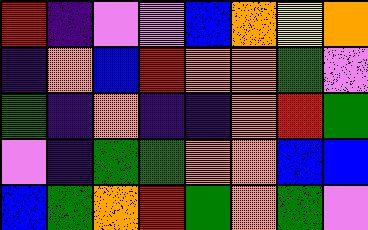[["red", "indigo", "violet", "violet", "blue", "orange", "yellow", "orange"], ["indigo", "orange", "blue", "red", "orange", "orange", "green", "violet"], ["green", "indigo", "orange", "indigo", "indigo", "orange", "red", "green"], ["violet", "indigo", "green", "green", "orange", "orange", "blue", "blue"], ["blue", "green", "orange", "red", "green", "orange", "green", "violet"]]